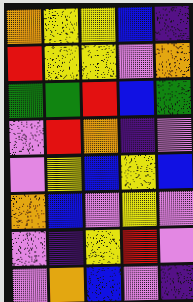[["orange", "yellow", "yellow", "blue", "indigo"], ["red", "yellow", "yellow", "violet", "orange"], ["green", "green", "red", "blue", "green"], ["violet", "red", "orange", "indigo", "violet"], ["violet", "yellow", "blue", "yellow", "blue"], ["orange", "blue", "violet", "yellow", "violet"], ["violet", "indigo", "yellow", "red", "violet"], ["violet", "orange", "blue", "violet", "indigo"]]